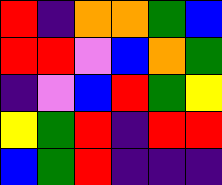[["red", "indigo", "orange", "orange", "green", "blue"], ["red", "red", "violet", "blue", "orange", "green"], ["indigo", "violet", "blue", "red", "green", "yellow"], ["yellow", "green", "red", "indigo", "red", "red"], ["blue", "green", "red", "indigo", "indigo", "indigo"]]